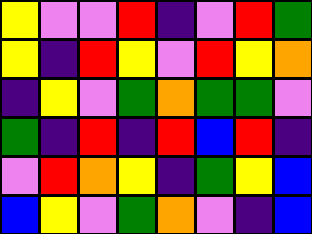[["yellow", "violet", "violet", "red", "indigo", "violet", "red", "green"], ["yellow", "indigo", "red", "yellow", "violet", "red", "yellow", "orange"], ["indigo", "yellow", "violet", "green", "orange", "green", "green", "violet"], ["green", "indigo", "red", "indigo", "red", "blue", "red", "indigo"], ["violet", "red", "orange", "yellow", "indigo", "green", "yellow", "blue"], ["blue", "yellow", "violet", "green", "orange", "violet", "indigo", "blue"]]